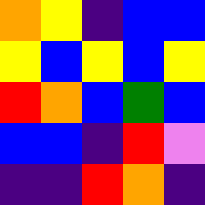[["orange", "yellow", "indigo", "blue", "blue"], ["yellow", "blue", "yellow", "blue", "yellow"], ["red", "orange", "blue", "green", "blue"], ["blue", "blue", "indigo", "red", "violet"], ["indigo", "indigo", "red", "orange", "indigo"]]